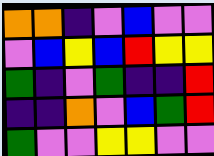[["orange", "orange", "indigo", "violet", "blue", "violet", "violet"], ["violet", "blue", "yellow", "blue", "red", "yellow", "yellow"], ["green", "indigo", "violet", "green", "indigo", "indigo", "red"], ["indigo", "indigo", "orange", "violet", "blue", "green", "red"], ["green", "violet", "violet", "yellow", "yellow", "violet", "violet"]]